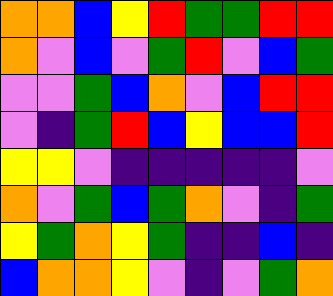[["orange", "orange", "blue", "yellow", "red", "green", "green", "red", "red"], ["orange", "violet", "blue", "violet", "green", "red", "violet", "blue", "green"], ["violet", "violet", "green", "blue", "orange", "violet", "blue", "red", "red"], ["violet", "indigo", "green", "red", "blue", "yellow", "blue", "blue", "red"], ["yellow", "yellow", "violet", "indigo", "indigo", "indigo", "indigo", "indigo", "violet"], ["orange", "violet", "green", "blue", "green", "orange", "violet", "indigo", "green"], ["yellow", "green", "orange", "yellow", "green", "indigo", "indigo", "blue", "indigo"], ["blue", "orange", "orange", "yellow", "violet", "indigo", "violet", "green", "orange"]]